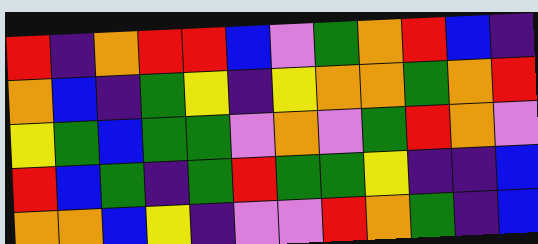[["red", "indigo", "orange", "red", "red", "blue", "violet", "green", "orange", "red", "blue", "indigo"], ["orange", "blue", "indigo", "green", "yellow", "indigo", "yellow", "orange", "orange", "green", "orange", "red"], ["yellow", "green", "blue", "green", "green", "violet", "orange", "violet", "green", "red", "orange", "violet"], ["red", "blue", "green", "indigo", "green", "red", "green", "green", "yellow", "indigo", "indigo", "blue"], ["orange", "orange", "blue", "yellow", "indigo", "violet", "violet", "red", "orange", "green", "indigo", "blue"]]